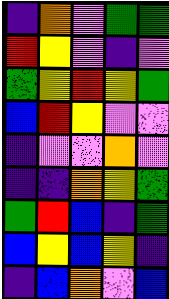[["indigo", "orange", "violet", "green", "green"], ["red", "yellow", "violet", "indigo", "violet"], ["green", "yellow", "red", "yellow", "green"], ["blue", "red", "yellow", "violet", "violet"], ["indigo", "violet", "violet", "orange", "violet"], ["indigo", "indigo", "orange", "yellow", "green"], ["green", "red", "blue", "indigo", "green"], ["blue", "yellow", "blue", "yellow", "indigo"], ["indigo", "blue", "orange", "violet", "blue"]]